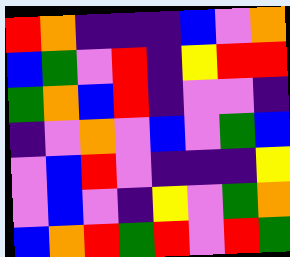[["red", "orange", "indigo", "indigo", "indigo", "blue", "violet", "orange"], ["blue", "green", "violet", "red", "indigo", "yellow", "red", "red"], ["green", "orange", "blue", "red", "indigo", "violet", "violet", "indigo"], ["indigo", "violet", "orange", "violet", "blue", "violet", "green", "blue"], ["violet", "blue", "red", "violet", "indigo", "indigo", "indigo", "yellow"], ["violet", "blue", "violet", "indigo", "yellow", "violet", "green", "orange"], ["blue", "orange", "red", "green", "red", "violet", "red", "green"]]